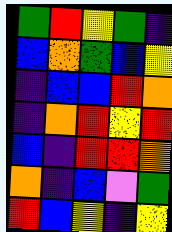[["green", "red", "yellow", "green", "indigo"], ["blue", "orange", "green", "blue", "yellow"], ["indigo", "blue", "blue", "red", "orange"], ["indigo", "orange", "red", "yellow", "red"], ["blue", "indigo", "red", "red", "orange"], ["orange", "indigo", "blue", "violet", "green"], ["red", "blue", "yellow", "indigo", "yellow"]]